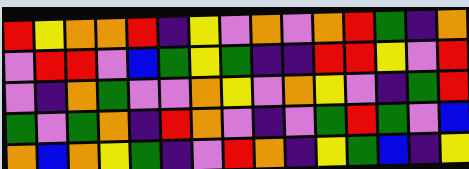[["red", "yellow", "orange", "orange", "red", "indigo", "yellow", "violet", "orange", "violet", "orange", "red", "green", "indigo", "orange"], ["violet", "red", "red", "violet", "blue", "green", "yellow", "green", "indigo", "indigo", "red", "red", "yellow", "violet", "red"], ["violet", "indigo", "orange", "green", "violet", "violet", "orange", "yellow", "violet", "orange", "yellow", "violet", "indigo", "green", "red"], ["green", "violet", "green", "orange", "indigo", "red", "orange", "violet", "indigo", "violet", "green", "red", "green", "violet", "blue"], ["orange", "blue", "orange", "yellow", "green", "indigo", "violet", "red", "orange", "indigo", "yellow", "green", "blue", "indigo", "yellow"]]